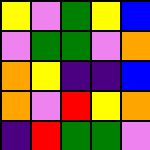[["yellow", "violet", "green", "yellow", "blue"], ["violet", "green", "green", "violet", "orange"], ["orange", "yellow", "indigo", "indigo", "blue"], ["orange", "violet", "red", "yellow", "orange"], ["indigo", "red", "green", "green", "violet"]]